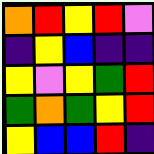[["orange", "red", "yellow", "red", "violet"], ["indigo", "yellow", "blue", "indigo", "indigo"], ["yellow", "violet", "yellow", "green", "red"], ["green", "orange", "green", "yellow", "red"], ["yellow", "blue", "blue", "red", "indigo"]]